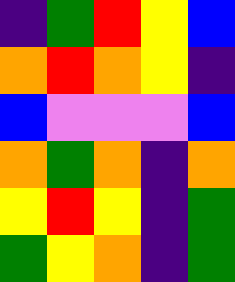[["indigo", "green", "red", "yellow", "blue"], ["orange", "red", "orange", "yellow", "indigo"], ["blue", "violet", "violet", "violet", "blue"], ["orange", "green", "orange", "indigo", "orange"], ["yellow", "red", "yellow", "indigo", "green"], ["green", "yellow", "orange", "indigo", "green"]]